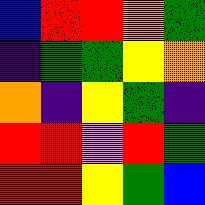[["blue", "red", "red", "orange", "green"], ["indigo", "green", "green", "yellow", "orange"], ["orange", "indigo", "yellow", "green", "indigo"], ["red", "red", "violet", "red", "green"], ["red", "red", "yellow", "green", "blue"]]